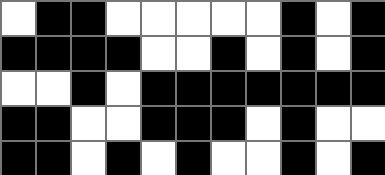[["white", "black", "black", "white", "white", "white", "white", "white", "black", "white", "black"], ["black", "black", "black", "black", "white", "white", "black", "white", "black", "white", "black"], ["white", "white", "black", "white", "black", "black", "black", "black", "black", "black", "black"], ["black", "black", "white", "white", "black", "black", "black", "white", "black", "white", "white"], ["black", "black", "white", "black", "white", "black", "white", "white", "black", "white", "black"]]